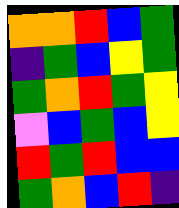[["orange", "orange", "red", "blue", "green"], ["indigo", "green", "blue", "yellow", "green"], ["green", "orange", "red", "green", "yellow"], ["violet", "blue", "green", "blue", "yellow"], ["red", "green", "red", "blue", "blue"], ["green", "orange", "blue", "red", "indigo"]]